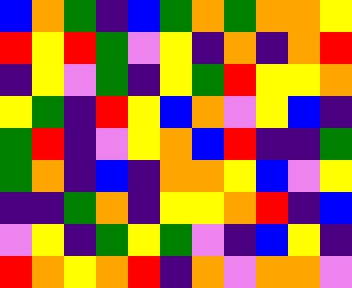[["blue", "orange", "green", "indigo", "blue", "green", "orange", "green", "orange", "orange", "yellow"], ["red", "yellow", "red", "green", "violet", "yellow", "indigo", "orange", "indigo", "orange", "red"], ["indigo", "yellow", "violet", "green", "indigo", "yellow", "green", "red", "yellow", "yellow", "orange"], ["yellow", "green", "indigo", "red", "yellow", "blue", "orange", "violet", "yellow", "blue", "indigo"], ["green", "red", "indigo", "violet", "yellow", "orange", "blue", "red", "indigo", "indigo", "green"], ["green", "orange", "indigo", "blue", "indigo", "orange", "orange", "yellow", "blue", "violet", "yellow"], ["indigo", "indigo", "green", "orange", "indigo", "yellow", "yellow", "orange", "red", "indigo", "blue"], ["violet", "yellow", "indigo", "green", "yellow", "green", "violet", "indigo", "blue", "yellow", "indigo"], ["red", "orange", "yellow", "orange", "red", "indigo", "orange", "violet", "orange", "orange", "violet"]]